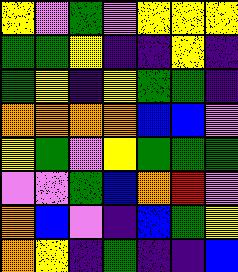[["yellow", "violet", "green", "violet", "yellow", "yellow", "yellow"], ["green", "green", "yellow", "indigo", "indigo", "yellow", "indigo"], ["green", "yellow", "indigo", "yellow", "green", "green", "indigo"], ["orange", "orange", "orange", "orange", "blue", "blue", "violet"], ["yellow", "green", "violet", "yellow", "green", "green", "green"], ["violet", "violet", "green", "blue", "orange", "red", "violet"], ["orange", "blue", "violet", "indigo", "blue", "green", "yellow"], ["orange", "yellow", "indigo", "green", "indigo", "indigo", "blue"]]